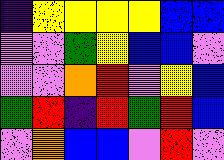[["indigo", "yellow", "yellow", "yellow", "yellow", "blue", "blue"], ["violet", "violet", "green", "yellow", "blue", "blue", "violet"], ["violet", "violet", "orange", "red", "violet", "yellow", "blue"], ["green", "red", "indigo", "red", "green", "red", "blue"], ["violet", "orange", "blue", "blue", "violet", "red", "violet"]]